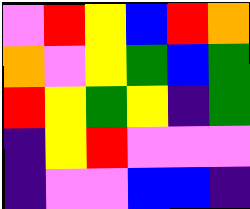[["violet", "red", "yellow", "blue", "red", "orange"], ["orange", "violet", "yellow", "green", "blue", "green"], ["red", "yellow", "green", "yellow", "indigo", "green"], ["indigo", "yellow", "red", "violet", "violet", "violet"], ["indigo", "violet", "violet", "blue", "blue", "indigo"]]